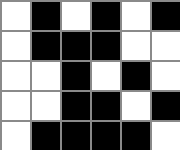[["white", "black", "white", "black", "white", "black"], ["white", "black", "black", "black", "white", "white"], ["white", "white", "black", "white", "black", "white"], ["white", "white", "black", "black", "white", "black"], ["white", "black", "black", "black", "black", "white"]]